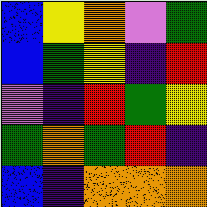[["blue", "yellow", "orange", "violet", "green"], ["blue", "green", "yellow", "indigo", "red"], ["violet", "indigo", "red", "green", "yellow"], ["green", "orange", "green", "red", "indigo"], ["blue", "indigo", "orange", "orange", "orange"]]